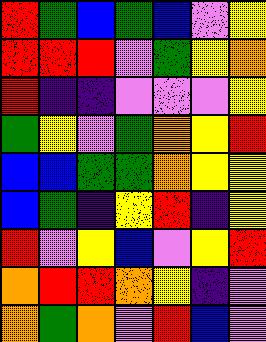[["red", "green", "blue", "green", "blue", "violet", "yellow"], ["red", "red", "red", "violet", "green", "yellow", "orange"], ["red", "indigo", "indigo", "violet", "violet", "violet", "yellow"], ["green", "yellow", "violet", "green", "orange", "yellow", "red"], ["blue", "blue", "green", "green", "orange", "yellow", "yellow"], ["blue", "green", "indigo", "yellow", "red", "indigo", "yellow"], ["red", "violet", "yellow", "blue", "violet", "yellow", "red"], ["orange", "red", "red", "orange", "yellow", "indigo", "violet"], ["orange", "green", "orange", "violet", "red", "blue", "violet"]]